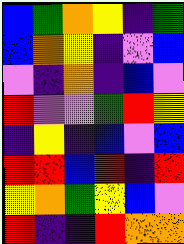[["blue", "green", "orange", "yellow", "indigo", "green"], ["blue", "orange", "yellow", "indigo", "violet", "blue"], ["violet", "indigo", "orange", "indigo", "blue", "violet"], ["red", "violet", "violet", "green", "red", "yellow"], ["indigo", "yellow", "indigo", "blue", "violet", "blue"], ["red", "red", "blue", "red", "indigo", "red"], ["yellow", "orange", "green", "yellow", "blue", "violet"], ["red", "indigo", "indigo", "red", "orange", "orange"]]